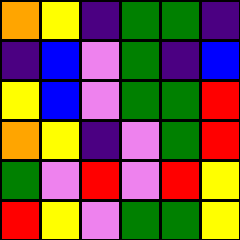[["orange", "yellow", "indigo", "green", "green", "indigo"], ["indigo", "blue", "violet", "green", "indigo", "blue"], ["yellow", "blue", "violet", "green", "green", "red"], ["orange", "yellow", "indigo", "violet", "green", "red"], ["green", "violet", "red", "violet", "red", "yellow"], ["red", "yellow", "violet", "green", "green", "yellow"]]